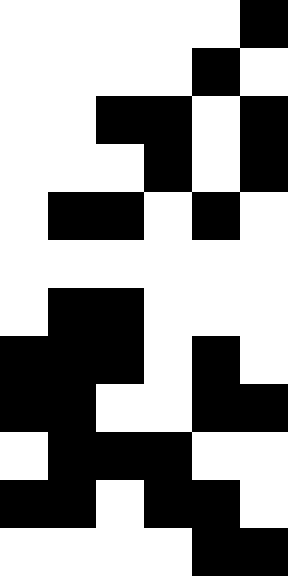[["white", "white", "white", "white", "white", "black"], ["white", "white", "white", "white", "black", "white"], ["white", "white", "black", "black", "white", "black"], ["white", "white", "white", "black", "white", "black"], ["white", "black", "black", "white", "black", "white"], ["white", "white", "white", "white", "white", "white"], ["white", "black", "black", "white", "white", "white"], ["black", "black", "black", "white", "black", "white"], ["black", "black", "white", "white", "black", "black"], ["white", "black", "black", "black", "white", "white"], ["black", "black", "white", "black", "black", "white"], ["white", "white", "white", "white", "black", "black"]]